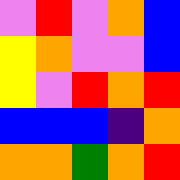[["violet", "red", "violet", "orange", "blue"], ["yellow", "orange", "violet", "violet", "blue"], ["yellow", "violet", "red", "orange", "red"], ["blue", "blue", "blue", "indigo", "orange"], ["orange", "orange", "green", "orange", "red"]]